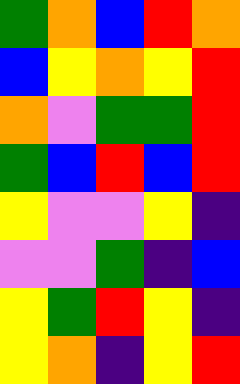[["green", "orange", "blue", "red", "orange"], ["blue", "yellow", "orange", "yellow", "red"], ["orange", "violet", "green", "green", "red"], ["green", "blue", "red", "blue", "red"], ["yellow", "violet", "violet", "yellow", "indigo"], ["violet", "violet", "green", "indigo", "blue"], ["yellow", "green", "red", "yellow", "indigo"], ["yellow", "orange", "indigo", "yellow", "red"]]